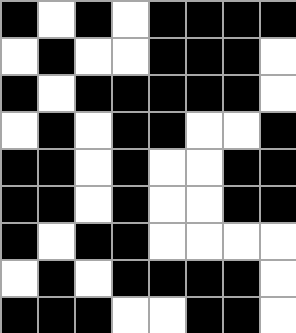[["black", "white", "black", "white", "black", "black", "black", "black"], ["white", "black", "white", "white", "black", "black", "black", "white"], ["black", "white", "black", "black", "black", "black", "black", "white"], ["white", "black", "white", "black", "black", "white", "white", "black"], ["black", "black", "white", "black", "white", "white", "black", "black"], ["black", "black", "white", "black", "white", "white", "black", "black"], ["black", "white", "black", "black", "white", "white", "white", "white"], ["white", "black", "white", "black", "black", "black", "black", "white"], ["black", "black", "black", "white", "white", "black", "black", "white"]]